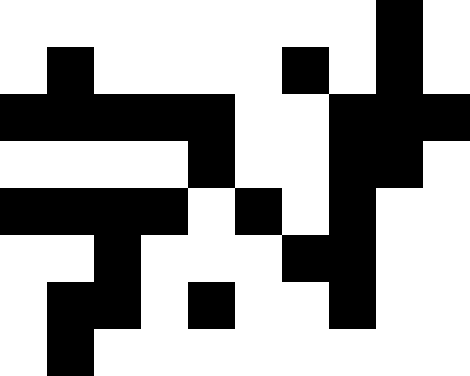[["white", "white", "white", "white", "white", "white", "white", "white", "black", "white"], ["white", "black", "white", "white", "white", "white", "black", "white", "black", "white"], ["black", "black", "black", "black", "black", "white", "white", "black", "black", "black"], ["white", "white", "white", "white", "black", "white", "white", "black", "black", "white"], ["black", "black", "black", "black", "white", "black", "white", "black", "white", "white"], ["white", "white", "black", "white", "white", "white", "black", "black", "white", "white"], ["white", "black", "black", "white", "black", "white", "white", "black", "white", "white"], ["white", "black", "white", "white", "white", "white", "white", "white", "white", "white"]]